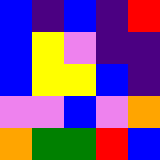[["blue", "indigo", "blue", "indigo", "red"], ["blue", "yellow", "violet", "indigo", "indigo"], ["blue", "yellow", "yellow", "blue", "indigo"], ["violet", "violet", "blue", "violet", "orange"], ["orange", "green", "green", "red", "blue"]]